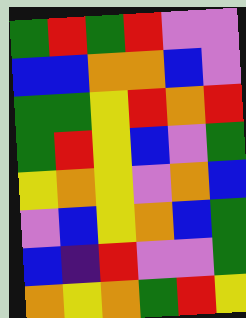[["green", "red", "green", "red", "violet", "violet"], ["blue", "blue", "orange", "orange", "blue", "violet"], ["green", "green", "yellow", "red", "orange", "red"], ["green", "red", "yellow", "blue", "violet", "green"], ["yellow", "orange", "yellow", "violet", "orange", "blue"], ["violet", "blue", "yellow", "orange", "blue", "green"], ["blue", "indigo", "red", "violet", "violet", "green"], ["orange", "yellow", "orange", "green", "red", "yellow"]]